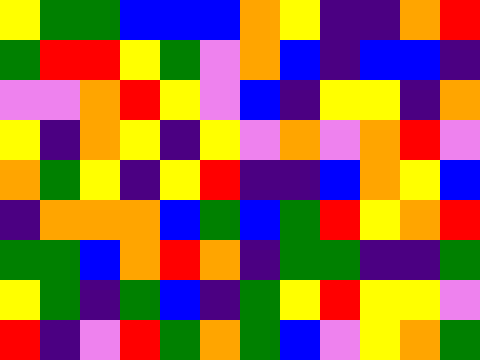[["yellow", "green", "green", "blue", "blue", "blue", "orange", "yellow", "indigo", "indigo", "orange", "red"], ["green", "red", "red", "yellow", "green", "violet", "orange", "blue", "indigo", "blue", "blue", "indigo"], ["violet", "violet", "orange", "red", "yellow", "violet", "blue", "indigo", "yellow", "yellow", "indigo", "orange"], ["yellow", "indigo", "orange", "yellow", "indigo", "yellow", "violet", "orange", "violet", "orange", "red", "violet"], ["orange", "green", "yellow", "indigo", "yellow", "red", "indigo", "indigo", "blue", "orange", "yellow", "blue"], ["indigo", "orange", "orange", "orange", "blue", "green", "blue", "green", "red", "yellow", "orange", "red"], ["green", "green", "blue", "orange", "red", "orange", "indigo", "green", "green", "indigo", "indigo", "green"], ["yellow", "green", "indigo", "green", "blue", "indigo", "green", "yellow", "red", "yellow", "yellow", "violet"], ["red", "indigo", "violet", "red", "green", "orange", "green", "blue", "violet", "yellow", "orange", "green"]]